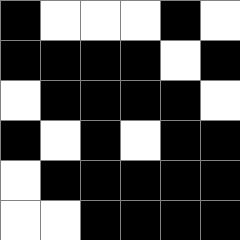[["black", "white", "white", "white", "black", "white"], ["black", "black", "black", "black", "white", "black"], ["white", "black", "black", "black", "black", "white"], ["black", "white", "black", "white", "black", "black"], ["white", "black", "black", "black", "black", "black"], ["white", "white", "black", "black", "black", "black"]]